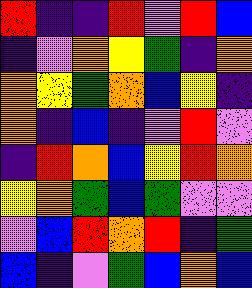[["red", "indigo", "indigo", "red", "violet", "red", "blue"], ["indigo", "violet", "orange", "yellow", "green", "indigo", "orange"], ["orange", "yellow", "green", "orange", "blue", "yellow", "indigo"], ["orange", "indigo", "blue", "indigo", "violet", "red", "violet"], ["indigo", "red", "orange", "blue", "yellow", "red", "orange"], ["yellow", "orange", "green", "blue", "green", "violet", "violet"], ["violet", "blue", "red", "orange", "red", "indigo", "green"], ["blue", "indigo", "violet", "green", "blue", "orange", "blue"]]